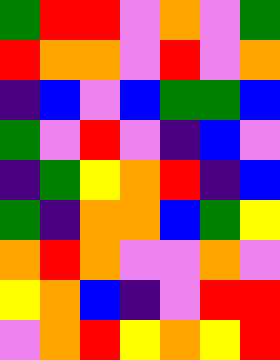[["green", "red", "red", "violet", "orange", "violet", "green"], ["red", "orange", "orange", "violet", "red", "violet", "orange"], ["indigo", "blue", "violet", "blue", "green", "green", "blue"], ["green", "violet", "red", "violet", "indigo", "blue", "violet"], ["indigo", "green", "yellow", "orange", "red", "indigo", "blue"], ["green", "indigo", "orange", "orange", "blue", "green", "yellow"], ["orange", "red", "orange", "violet", "violet", "orange", "violet"], ["yellow", "orange", "blue", "indigo", "violet", "red", "red"], ["violet", "orange", "red", "yellow", "orange", "yellow", "red"]]